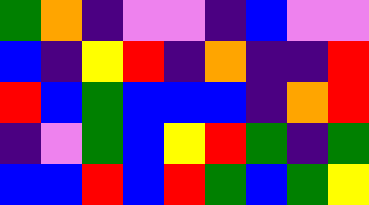[["green", "orange", "indigo", "violet", "violet", "indigo", "blue", "violet", "violet"], ["blue", "indigo", "yellow", "red", "indigo", "orange", "indigo", "indigo", "red"], ["red", "blue", "green", "blue", "blue", "blue", "indigo", "orange", "red"], ["indigo", "violet", "green", "blue", "yellow", "red", "green", "indigo", "green"], ["blue", "blue", "red", "blue", "red", "green", "blue", "green", "yellow"]]